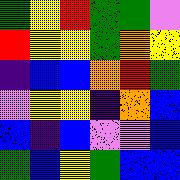[["green", "yellow", "red", "green", "green", "violet"], ["red", "yellow", "yellow", "green", "orange", "yellow"], ["indigo", "blue", "blue", "orange", "red", "green"], ["violet", "yellow", "yellow", "indigo", "orange", "blue"], ["blue", "indigo", "blue", "violet", "violet", "blue"], ["green", "blue", "yellow", "green", "blue", "blue"]]